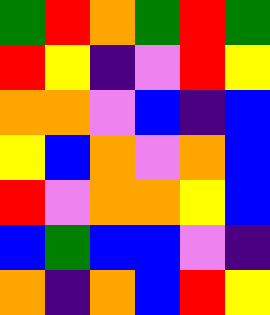[["green", "red", "orange", "green", "red", "green"], ["red", "yellow", "indigo", "violet", "red", "yellow"], ["orange", "orange", "violet", "blue", "indigo", "blue"], ["yellow", "blue", "orange", "violet", "orange", "blue"], ["red", "violet", "orange", "orange", "yellow", "blue"], ["blue", "green", "blue", "blue", "violet", "indigo"], ["orange", "indigo", "orange", "blue", "red", "yellow"]]